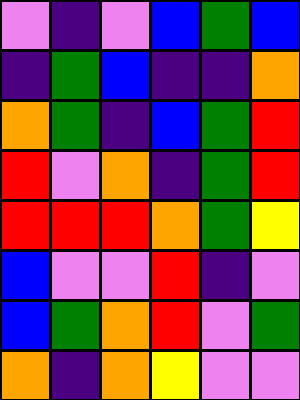[["violet", "indigo", "violet", "blue", "green", "blue"], ["indigo", "green", "blue", "indigo", "indigo", "orange"], ["orange", "green", "indigo", "blue", "green", "red"], ["red", "violet", "orange", "indigo", "green", "red"], ["red", "red", "red", "orange", "green", "yellow"], ["blue", "violet", "violet", "red", "indigo", "violet"], ["blue", "green", "orange", "red", "violet", "green"], ["orange", "indigo", "orange", "yellow", "violet", "violet"]]